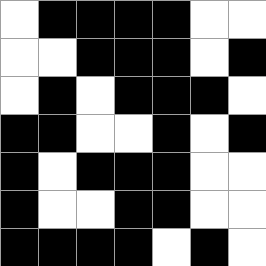[["white", "black", "black", "black", "black", "white", "white"], ["white", "white", "black", "black", "black", "white", "black"], ["white", "black", "white", "black", "black", "black", "white"], ["black", "black", "white", "white", "black", "white", "black"], ["black", "white", "black", "black", "black", "white", "white"], ["black", "white", "white", "black", "black", "white", "white"], ["black", "black", "black", "black", "white", "black", "white"]]